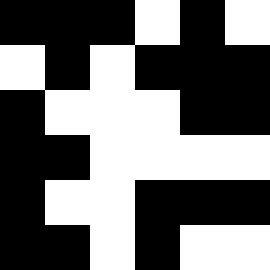[["black", "black", "black", "white", "black", "white"], ["white", "black", "white", "black", "black", "black"], ["black", "white", "white", "white", "black", "black"], ["black", "black", "white", "white", "white", "white"], ["black", "white", "white", "black", "black", "black"], ["black", "black", "white", "black", "white", "white"]]